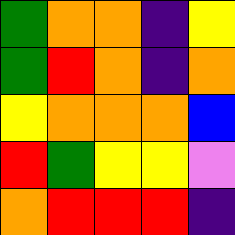[["green", "orange", "orange", "indigo", "yellow"], ["green", "red", "orange", "indigo", "orange"], ["yellow", "orange", "orange", "orange", "blue"], ["red", "green", "yellow", "yellow", "violet"], ["orange", "red", "red", "red", "indigo"]]